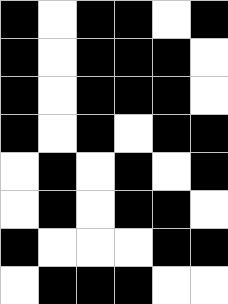[["black", "white", "black", "black", "white", "black"], ["black", "white", "black", "black", "black", "white"], ["black", "white", "black", "black", "black", "white"], ["black", "white", "black", "white", "black", "black"], ["white", "black", "white", "black", "white", "black"], ["white", "black", "white", "black", "black", "white"], ["black", "white", "white", "white", "black", "black"], ["white", "black", "black", "black", "white", "white"]]